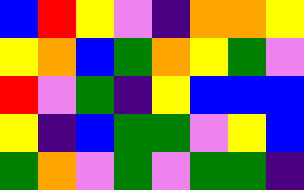[["blue", "red", "yellow", "violet", "indigo", "orange", "orange", "yellow"], ["yellow", "orange", "blue", "green", "orange", "yellow", "green", "violet"], ["red", "violet", "green", "indigo", "yellow", "blue", "blue", "blue"], ["yellow", "indigo", "blue", "green", "green", "violet", "yellow", "blue"], ["green", "orange", "violet", "green", "violet", "green", "green", "indigo"]]